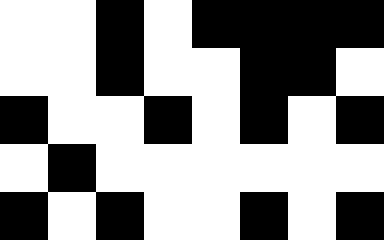[["white", "white", "black", "white", "black", "black", "black", "black"], ["white", "white", "black", "white", "white", "black", "black", "white"], ["black", "white", "white", "black", "white", "black", "white", "black"], ["white", "black", "white", "white", "white", "white", "white", "white"], ["black", "white", "black", "white", "white", "black", "white", "black"]]